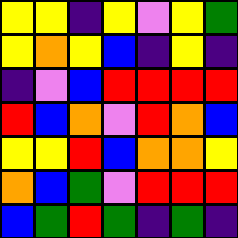[["yellow", "yellow", "indigo", "yellow", "violet", "yellow", "green"], ["yellow", "orange", "yellow", "blue", "indigo", "yellow", "indigo"], ["indigo", "violet", "blue", "red", "red", "red", "red"], ["red", "blue", "orange", "violet", "red", "orange", "blue"], ["yellow", "yellow", "red", "blue", "orange", "orange", "yellow"], ["orange", "blue", "green", "violet", "red", "red", "red"], ["blue", "green", "red", "green", "indigo", "green", "indigo"]]